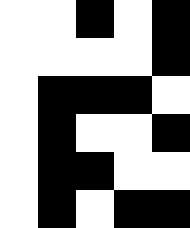[["white", "white", "black", "white", "black"], ["white", "white", "white", "white", "black"], ["white", "black", "black", "black", "white"], ["white", "black", "white", "white", "black"], ["white", "black", "black", "white", "white"], ["white", "black", "white", "black", "black"]]